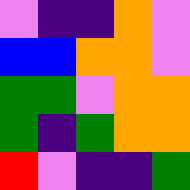[["violet", "indigo", "indigo", "orange", "violet"], ["blue", "blue", "orange", "orange", "violet"], ["green", "green", "violet", "orange", "orange"], ["green", "indigo", "green", "orange", "orange"], ["red", "violet", "indigo", "indigo", "green"]]